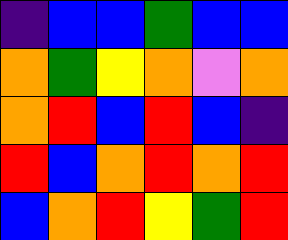[["indigo", "blue", "blue", "green", "blue", "blue"], ["orange", "green", "yellow", "orange", "violet", "orange"], ["orange", "red", "blue", "red", "blue", "indigo"], ["red", "blue", "orange", "red", "orange", "red"], ["blue", "orange", "red", "yellow", "green", "red"]]